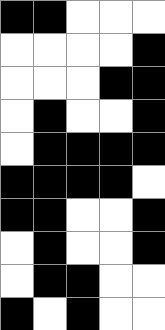[["black", "black", "white", "white", "white"], ["white", "white", "white", "white", "black"], ["white", "white", "white", "black", "black"], ["white", "black", "white", "white", "black"], ["white", "black", "black", "black", "black"], ["black", "black", "black", "black", "white"], ["black", "black", "white", "white", "black"], ["white", "black", "white", "white", "black"], ["white", "black", "black", "white", "white"], ["black", "white", "black", "white", "white"]]